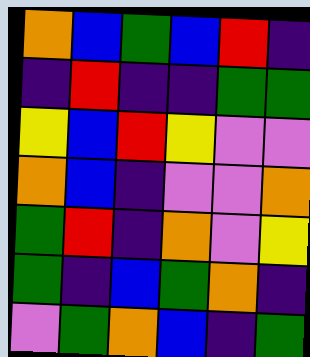[["orange", "blue", "green", "blue", "red", "indigo"], ["indigo", "red", "indigo", "indigo", "green", "green"], ["yellow", "blue", "red", "yellow", "violet", "violet"], ["orange", "blue", "indigo", "violet", "violet", "orange"], ["green", "red", "indigo", "orange", "violet", "yellow"], ["green", "indigo", "blue", "green", "orange", "indigo"], ["violet", "green", "orange", "blue", "indigo", "green"]]